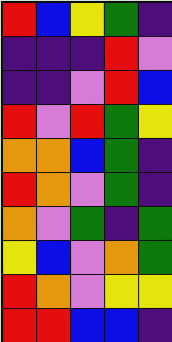[["red", "blue", "yellow", "green", "indigo"], ["indigo", "indigo", "indigo", "red", "violet"], ["indigo", "indigo", "violet", "red", "blue"], ["red", "violet", "red", "green", "yellow"], ["orange", "orange", "blue", "green", "indigo"], ["red", "orange", "violet", "green", "indigo"], ["orange", "violet", "green", "indigo", "green"], ["yellow", "blue", "violet", "orange", "green"], ["red", "orange", "violet", "yellow", "yellow"], ["red", "red", "blue", "blue", "indigo"]]